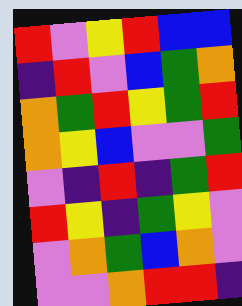[["red", "violet", "yellow", "red", "blue", "blue"], ["indigo", "red", "violet", "blue", "green", "orange"], ["orange", "green", "red", "yellow", "green", "red"], ["orange", "yellow", "blue", "violet", "violet", "green"], ["violet", "indigo", "red", "indigo", "green", "red"], ["red", "yellow", "indigo", "green", "yellow", "violet"], ["violet", "orange", "green", "blue", "orange", "violet"], ["violet", "violet", "orange", "red", "red", "indigo"]]